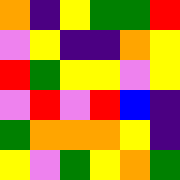[["orange", "indigo", "yellow", "green", "green", "red"], ["violet", "yellow", "indigo", "indigo", "orange", "yellow"], ["red", "green", "yellow", "yellow", "violet", "yellow"], ["violet", "red", "violet", "red", "blue", "indigo"], ["green", "orange", "orange", "orange", "yellow", "indigo"], ["yellow", "violet", "green", "yellow", "orange", "green"]]